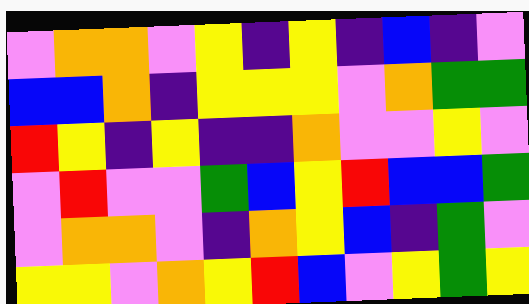[["violet", "orange", "orange", "violet", "yellow", "indigo", "yellow", "indigo", "blue", "indigo", "violet"], ["blue", "blue", "orange", "indigo", "yellow", "yellow", "yellow", "violet", "orange", "green", "green"], ["red", "yellow", "indigo", "yellow", "indigo", "indigo", "orange", "violet", "violet", "yellow", "violet"], ["violet", "red", "violet", "violet", "green", "blue", "yellow", "red", "blue", "blue", "green"], ["violet", "orange", "orange", "violet", "indigo", "orange", "yellow", "blue", "indigo", "green", "violet"], ["yellow", "yellow", "violet", "orange", "yellow", "red", "blue", "violet", "yellow", "green", "yellow"]]